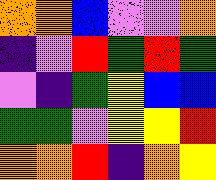[["orange", "orange", "blue", "violet", "violet", "orange"], ["indigo", "violet", "red", "green", "red", "green"], ["violet", "indigo", "green", "yellow", "blue", "blue"], ["green", "green", "violet", "yellow", "yellow", "red"], ["orange", "orange", "red", "indigo", "orange", "yellow"]]